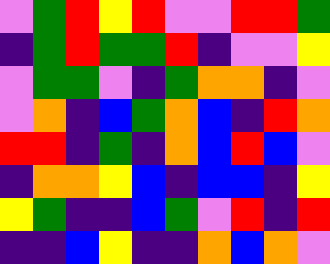[["violet", "green", "red", "yellow", "red", "violet", "violet", "red", "red", "green"], ["indigo", "green", "red", "green", "green", "red", "indigo", "violet", "violet", "yellow"], ["violet", "green", "green", "violet", "indigo", "green", "orange", "orange", "indigo", "violet"], ["violet", "orange", "indigo", "blue", "green", "orange", "blue", "indigo", "red", "orange"], ["red", "red", "indigo", "green", "indigo", "orange", "blue", "red", "blue", "violet"], ["indigo", "orange", "orange", "yellow", "blue", "indigo", "blue", "blue", "indigo", "yellow"], ["yellow", "green", "indigo", "indigo", "blue", "green", "violet", "red", "indigo", "red"], ["indigo", "indigo", "blue", "yellow", "indigo", "indigo", "orange", "blue", "orange", "violet"]]